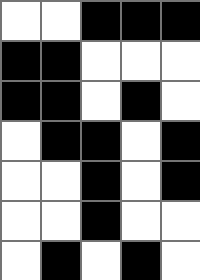[["white", "white", "black", "black", "black"], ["black", "black", "white", "white", "white"], ["black", "black", "white", "black", "white"], ["white", "black", "black", "white", "black"], ["white", "white", "black", "white", "black"], ["white", "white", "black", "white", "white"], ["white", "black", "white", "black", "white"]]